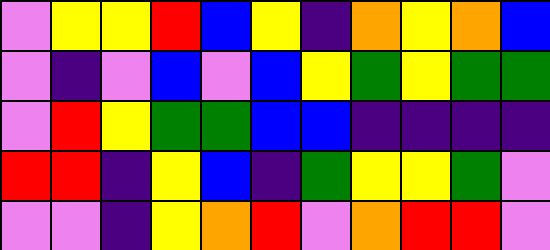[["violet", "yellow", "yellow", "red", "blue", "yellow", "indigo", "orange", "yellow", "orange", "blue"], ["violet", "indigo", "violet", "blue", "violet", "blue", "yellow", "green", "yellow", "green", "green"], ["violet", "red", "yellow", "green", "green", "blue", "blue", "indigo", "indigo", "indigo", "indigo"], ["red", "red", "indigo", "yellow", "blue", "indigo", "green", "yellow", "yellow", "green", "violet"], ["violet", "violet", "indigo", "yellow", "orange", "red", "violet", "orange", "red", "red", "violet"]]